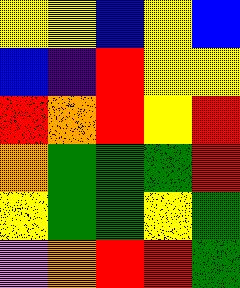[["yellow", "yellow", "blue", "yellow", "blue"], ["blue", "indigo", "red", "yellow", "yellow"], ["red", "orange", "red", "yellow", "red"], ["orange", "green", "green", "green", "red"], ["yellow", "green", "green", "yellow", "green"], ["violet", "orange", "red", "red", "green"]]